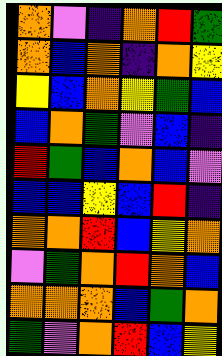[["orange", "violet", "indigo", "orange", "red", "green"], ["orange", "blue", "orange", "indigo", "orange", "yellow"], ["yellow", "blue", "orange", "yellow", "green", "blue"], ["blue", "orange", "green", "violet", "blue", "indigo"], ["red", "green", "blue", "orange", "blue", "violet"], ["blue", "blue", "yellow", "blue", "red", "indigo"], ["orange", "orange", "red", "blue", "yellow", "orange"], ["violet", "green", "orange", "red", "orange", "blue"], ["orange", "orange", "orange", "blue", "green", "orange"], ["green", "violet", "orange", "red", "blue", "yellow"]]